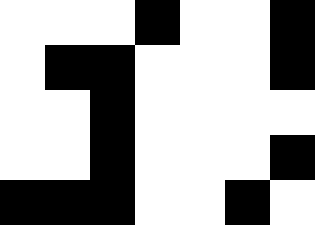[["white", "white", "white", "black", "white", "white", "black"], ["white", "black", "black", "white", "white", "white", "black"], ["white", "white", "black", "white", "white", "white", "white"], ["white", "white", "black", "white", "white", "white", "black"], ["black", "black", "black", "white", "white", "black", "white"]]